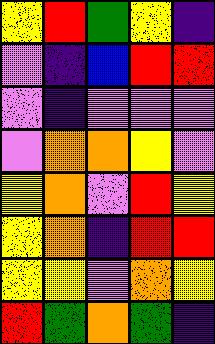[["yellow", "red", "green", "yellow", "indigo"], ["violet", "indigo", "blue", "red", "red"], ["violet", "indigo", "violet", "violet", "violet"], ["violet", "orange", "orange", "yellow", "violet"], ["yellow", "orange", "violet", "red", "yellow"], ["yellow", "orange", "indigo", "red", "red"], ["yellow", "yellow", "violet", "orange", "yellow"], ["red", "green", "orange", "green", "indigo"]]